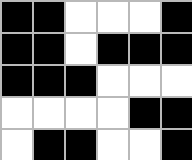[["black", "black", "white", "white", "white", "black"], ["black", "black", "white", "black", "black", "black"], ["black", "black", "black", "white", "white", "white"], ["white", "white", "white", "white", "black", "black"], ["white", "black", "black", "white", "white", "black"]]